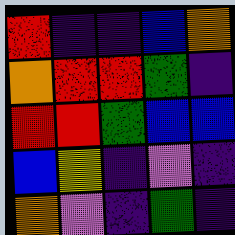[["red", "indigo", "indigo", "blue", "orange"], ["orange", "red", "red", "green", "indigo"], ["red", "red", "green", "blue", "blue"], ["blue", "yellow", "indigo", "violet", "indigo"], ["orange", "violet", "indigo", "green", "indigo"]]